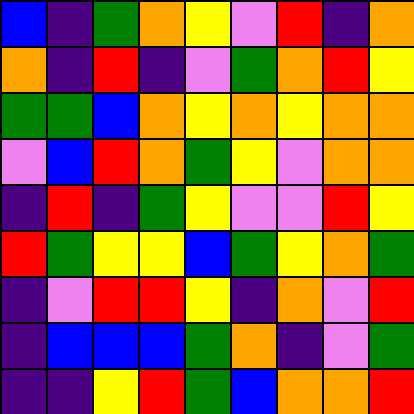[["blue", "indigo", "green", "orange", "yellow", "violet", "red", "indigo", "orange"], ["orange", "indigo", "red", "indigo", "violet", "green", "orange", "red", "yellow"], ["green", "green", "blue", "orange", "yellow", "orange", "yellow", "orange", "orange"], ["violet", "blue", "red", "orange", "green", "yellow", "violet", "orange", "orange"], ["indigo", "red", "indigo", "green", "yellow", "violet", "violet", "red", "yellow"], ["red", "green", "yellow", "yellow", "blue", "green", "yellow", "orange", "green"], ["indigo", "violet", "red", "red", "yellow", "indigo", "orange", "violet", "red"], ["indigo", "blue", "blue", "blue", "green", "orange", "indigo", "violet", "green"], ["indigo", "indigo", "yellow", "red", "green", "blue", "orange", "orange", "red"]]